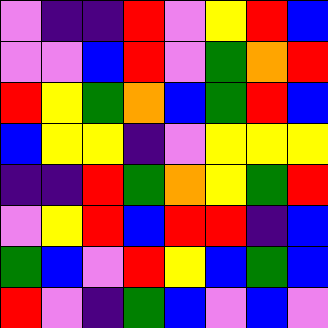[["violet", "indigo", "indigo", "red", "violet", "yellow", "red", "blue"], ["violet", "violet", "blue", "red", "violet", "green", "orange", "red"], ["red", "yellow", "green", "orange", "blue", "green", "red", "blue"], ["blue", "yellow", "yellow", "indigo", "violet", "yellow", "yellow", "yellow"], ["indigo", "indigo", "red", "green", "orange", "yellow", "green", "red"], ["violet", "yellow", "red", "blue", "red", "red", "indigo", "blue"], ["green", "blue", "violet", "red", "yellow", "blue", "green", "blue"], ["red", "violet", "indigo", "green", "blue", "violet", "blue", "violet"]]